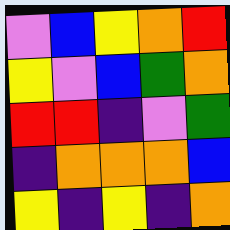[["violet", "blue", "yellow", "orange", "red"], ["yellow", "violet", "blue", "green", "orange"], ["red", "red", "indigo", "violet", "green"], ["indigo", "orange", "orange", "orange", "blue"], ["yellow", "indigo", "yellow", "indigo", "orange"]]